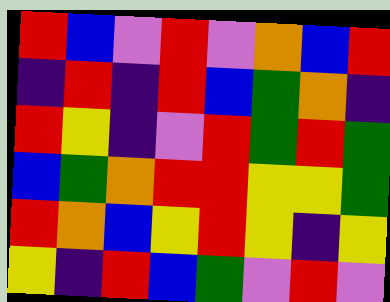[["red", "blue", "violet", "red", "violet", "orange", "blue", "red"], ["indigo", "red", "indigo", "red", "blue", "green", "orange", "indigo"], ["red", "yellow", "indigo", "violet", "red", "green", "red", "green"], ["blue", "green", "orange", "red", "red", "yellow", "yellow", "green"], ["red", "orange", "blue", "yellow", "red", "yellow", "indigo", "yellow"], ["yellow", "indigo", "red", "blue", "green", "violet", "red", "violet"]]